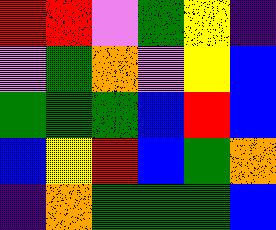[["red", "red", "violet", "green", "yellow", "indigo"], ["violet", "green", "orange", "violet", "yellow", "blue"], ["green", "green", "green", "blue", "red", "blue"], ["blue", "yellow", "red", "blue", "green", "orange"], ["indigo", "orange", "green", "green", "green", "blue"]]